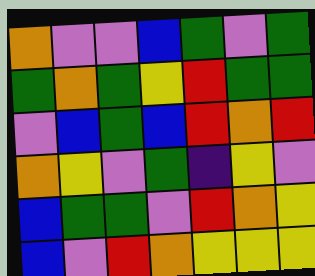[["orange", "violet", "violet", "blue", "green", "violet", "green"], ["green", "orange", "green", "yellow", "red", "green", "green"], ["violet", "blue", "green", "blue", "red", "orange", "red"], ["orange", "yellow", "violet", "green", "indigo", "yellow", "violet"], ["blue", "green", "green", "violet", "red", "orange", "yellow"], ["blue", "violet", "red", "orange", "yellow", "yellow", "yellow"]]